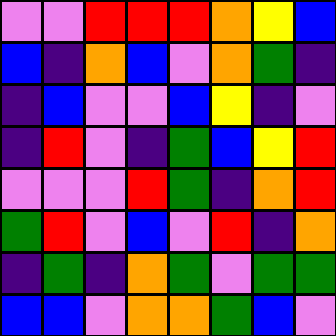[["violet", "violet", "red", "red", "red", "orange", "yellow", "blue"], ["blue", "indigo", "orange", "blue", "violet", "orange", "green", "indigo"], ["indigo", "blue", "violet", "violet", "blue", "yellow", "indigo", "violet"], ["indigo", "red", "violet", "indigo", "green", "blue", "yellow", "red"], ["violet", "violet", "violet", "red", "green", "indigo", "orange", "red"], ["green", "red", "violet", "blue", "violet", "red", "indigo", "orange"], ["indigo", "green", "indigo", "orange", "green", "violet", "green", "green"], ["blue", "blue", "violet", "orange", "orange", "green", "blue", "violet"]]